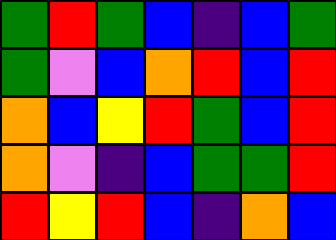[["green", "red", "green", "blue", "indigo", "blue", "green"], ["green", "violet", "blue", "orange", "red", "blue", "red"], ["orange", "blue", "yellow", "red", "green", "blue", "red"], ["orange", "violet", "indigo", "blue", "green", "green", "red"], ["red", "yellow", "red", "blue", "indigo", "orange", "blue"]]